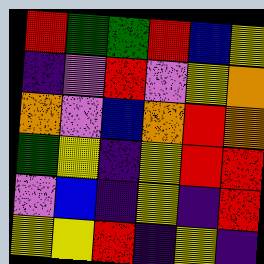[["red", "green", "green", "red", "blue", "yellow"], ["indigo", "violet", "red", "violet", "yellow", "orange"], ["orange", "violet", "blue", "orange", "red", "orange"], ["green", "yellow", "indigo", "yellow", "red", "red"], ["violet", "blue", "indigo", "yellow", "indigo", "red"], ["yellow", "yellow", "red", "indigo", "yellow", "indigo"]]